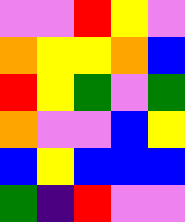[["violet", "violet", "red", "yellow", "violet"], ["orange", "yellow", "yellow", "orange", "blue"], ["red", "yellow", "green", "violet", "green"], ["orange", "violet", "violet", "blue", "yellow"], ["blue", "yellow", "blue", "blue", "blue"], ["green", "indigo", "red", "violet", "violet"]]